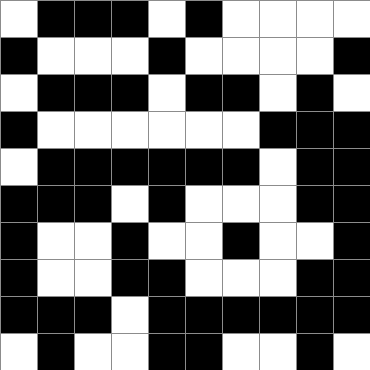[["white", "black", "black", "black", "white", "black", "white", "white", "white", "white"], ["black", "white", "white", "white", "black", "white", "white", "white", "white", "black"], ["white", "black", "black", "black", "white", "black", "black", "white", "black", "white"], ["black", "white", "white", "white", "white", "white", "white", "black", "black", "black"], ["white", "black", "black", "black", "black", "black", "black", "white", "black", "black"], ["black", "black", "black", "white", "black", "white", "white", "white", "black", "black"], ["black", "white", "white", "black", "white", "white", "black", "white", "white", "black"], ["black", "white", "white", "black", "black", "white", "white", "white", "black", "black"], ["black", "black", "black", "white", "black", "black", "black", "black", "black", "black"], ["white", "black", "white", "white", "black", "black", "white", "white", "black", "white"]]